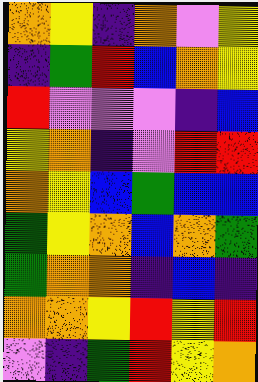[["orange", "yellow", "indigo", "orange", "violet", "yellow"], ["indigo", "green", "red", "blue", "orange", "yellow"], ["red", "violet", "violet", "violet", "indigo", "blue"], ["yellow", "orange", "indigo", "violet", "red", "red"], ["orange", "yellow", "blue", "green", "blue", "blue"], ["green", "yellow", "orange", "blue", "orange", "green"], ["green", "orange", "orange", "indigo", "blue", "indigo"], ["orange", "orange", "yellow", "red", "yellow", "red"], ["violet", "indigo", "green", "red", "yellow", "orange"]]